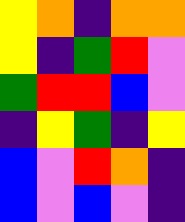[["yellow", "orange", "indigo", "orange", "orange"], ["yellow", "indigo", "green", "red", "violet"], ["green", "red", "red", "blue", "violet"], ["indigo", "yellow", "green", "indigo", "yellow"], ["blue", "violet", "red", "orange", "indigo"], ["blue", "violet", "blue", "violet", "indigo"]]